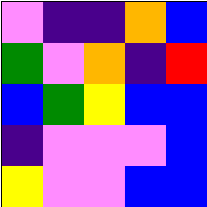[["violet", "indigo", "indigo", "orange", "blue"], ["green", "violet", "orange", "indigo", "red"], ["blue", "green", "yellow", "blue", "blue"], ["indigo", "violet", "violet", "violet", "blue"], ["yellow", "violet", "violet", "blue", "blue"]]